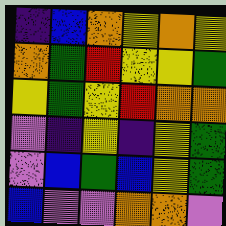[["indigo", "blue", "orange", "yellow", "orange", "yellow"], ["orange", "green", "red", "yellow", "yellow", "green"], ["yellow", "green", "yellow", "red", "orange", "orange"], ["violet", "indigo", "yellow", "indigo", "yellow", "green"], ["violet", "blue", "green", "blue", "yellow", "green"], ["blue", "violet", "violet", "orange", "orange", "violet"]]